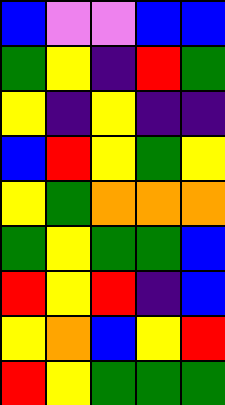[["blue", "violet", "violet", "blue", "blue"], ["green", "yellow", "indigo", "red", "green"], ["yellow", "indigo", "yellow", "indigo", "indigo"], ["blue", "red", "yellow", "green", "yellow"], ["yellow", "green", "orange", "orange", "orange"], ["green", "yellow", "green", "green", "blue"], ["red", "yellow", "red", "indigo", "blue"], ["yellow", "orange", "blue", "yellow", "red"], ["red", "yellow", "green", "green", "green"]]